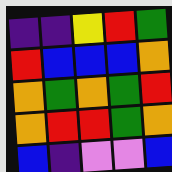[["indigo", "indigo", "yellow", "red", "green"], ["red", "blue", "blue", "blue", "orange"], ["orange", "green", "orange", "green", "red"], ["orange", "red", "red", "green", "orange"], ["blue", "indigo", "violet", "violet", "blue"]]